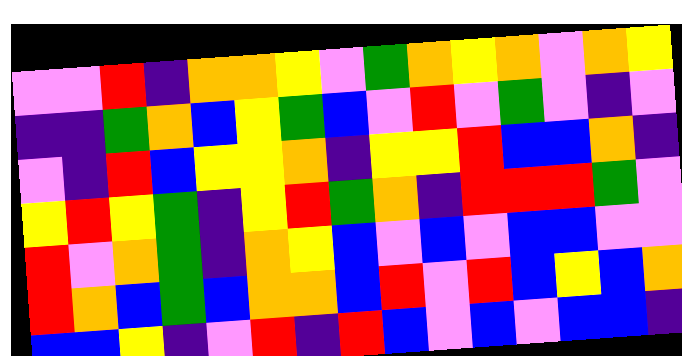[["violet", "violet", "red", "indigo", "orange", "orange", "yellow", "violet", "green", "orange", "yellow", "orange", "violet", "orange", "yellow"], ["indigo", "indigo", "green", "orange", "blue", "yellow", "green", "blue", "violet", "red", "violet", "green", "violet", "indigo", "violet"], ["violet", "indigo", "red", "blue", "yellow", "yellow", "orange", "indigo", "yellow", "yellow", "red", "blue", "blue", "orange", "indigo"], ["yellow", "red", "yellow", "green", "indigo", "yellow", "red", "green", "orange", "indigo", "red", "red", "red", "green", "violet"], ["red", "violet", "orange", "green", "indigo", "orange", "yellow", "blue", "violet", "blue", "violet", "blue", "blue", "violet", "violet"], ["red", "orange", "blue", "green", "blue", "orange", "orange", "blue", "red", "violet", "red", "blue", "yellow", "blue", "orange"], ["blue", "blue", "yellow", "indigo", "violet", "red", "indigo", "red", "blue", "violet", "blue", "violet", "blue", "blue", "indigo"]]